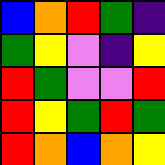[["blue", "orange", "red", "green", "indigo"], ["green", "yellow", "violet", "indigo", "yellow"], ["red", "green", "violet", "violet", "red"], ["red", "yellow", "green", "red", "green"], ["red", "orange", "blue", "orange", "yellow"]]